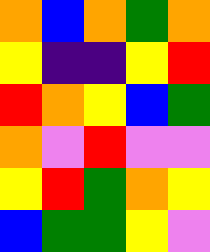[["orange", "blue", "orange", "green", "orange"], ["yellow", "indigo", "indigo", "yellow", "red"], ["red", "orange", "yellow", "blue", "green"], ["orange", "violet", "red", "violet", "violet"], ["yellow", "red", "green", "orange", "yellow"], ["blue", "green", "green", "yellow", "violet"]]